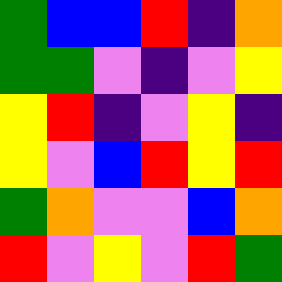[["green", "blue", "blue", "red", "indigo", "orange"], ["green", "green", "violet", "indigo", "violet", "yellow"], ["yellow", "red", "indigo", "violet", "yellow", "indigo"], ["yellow", "violet", "blue", "red", "yellow", "red"], ["green", "orange", "violet", "violet", "blue", "orange"], ["red", "violet", "yellow", "violet", "red", "green"]]